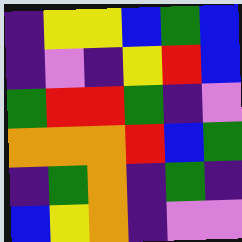[["indigo", "yellow", "yellow", "blue", "green", "blue"], ["indigo", "violet", "indigo", "yellow", "red", "blue"], ["green", "red", "red", "green", "indigo", "violet"], ["orange", "orange", "orange", "red", "blue", "green"], ["indigo", "green", "orange", "indigo", "green", "indigo"], ["blue", "yellow", "orange", "indigo", "violet", "violet"]]